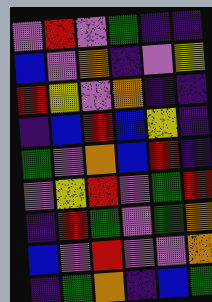[["violet", "red", "violet", "green", "indigo", "indigo"], ["blue", "violet", "orange", "indigo", "violet", "yellow"], ["red", "yellow", "violet", "orange", "indigo", "indigo"], ["indigo", "blue", "red", "blue", "yellow", "indigo"], ["green", "violet", "orange", "blue", "red", "indigo"], ["violet", "yellow", "red", "violet", "green", "red"], ["indigo", "red", "green", "violet", "green", "orange"], ["blue", "violet", "red", "violet", "violet", "orange"], ["indigo", "green", "orange", "indigo", "blue", "green"]]